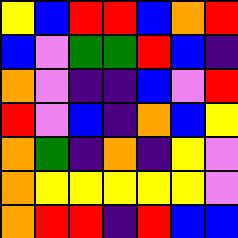[["yellow", "blue", "red", "red", "blue", "orange", "red"], ["blue", "violet", "green", "green", "red", "blue", "indigo"], ["orange", "violet", "indigo", "indigo", "blue", "violet", "red"], ["red", "violet", "blue", "indigo", "orange", "blue", "yellow"], ["orange", "green", "indigo", "orange", "indigo", "yellow", "violet"], ["orange", "yellow", "yellow", "yellow", "yellow", "yellow", "violet"], ["orange", "red", "red", "indigo", "red", "blue", "blue"]]